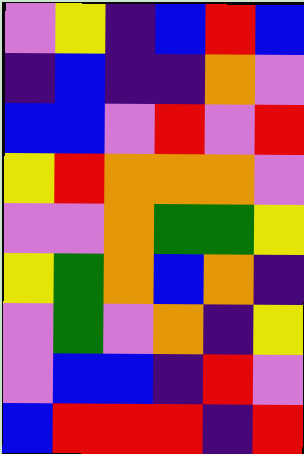[["violet", "yellow", "indigo", "blue", "red", "blue"], ["indigo", "blue", "indigo", "indigo", "orange", "violet"], ["blue", "blue", "violet", "red", "violet", "red"], ["yellow", "red", "orange", "orange", "orange", "violet"], ["violet", "violet", "orange", "green", "green", "yellow"], ["yellow", "green", "orange", "blue", "orange", "indigo"], ["violet", "green", "violet", "orange", "indigo", "yellow"], ["violet", "blue", "blue", "indigo", "red", "violet"], ["blue", "red", "red", "red", "indigo", "red"]]